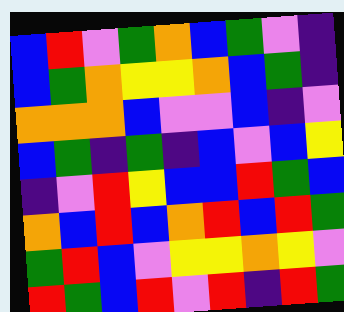[["blue", "red", "violet", "green", "orange", "blue", "green", "violet", "indigo"], ["blue", "green", "orange", "yellow", "yellow", "orange", "blue", "green", "indigo"], ["orange", "orange", "orange", "blue", "violet", "violet", "blue", "indigo", "violet"], ["blue", "green", "indigo", "green", "indigo", "blue", "violet", "blue", "yellow"], ["indigo", "violet", "red", "yellow", "blue", "blue", "red", "green", "blue"], ["orange", "blue", "red", "blue", "orange", "red", "blue", "red", "green"], ["green", "red", "blue", "violet", "yellow", "yellow", "orange", "yellow", "violet"], ["red", "green", "blue", "red", "violet", "red", "indigo", "red", "green"]]